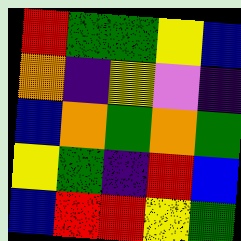[["red", "green", "green", "yellow", "blue"], ["orange", "indigo", "yellow", "violet", "indigo"], ["blue", "orange", "green", "orange", "green"], ["yellow", "green", "indigo", "red", "blue"], ["blue", "red", "red", "yellow", "green"]]